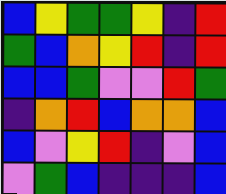[["blue", "yellow", "green", "green", "yellow", "indigo", "red"], ["green", "blue", "orange", "yellow", "red", "indigo", "red"], ["blue", "blue", "green", "violet", "violet", "red", "green"], ["indigo", "orange", "red", "blue", "orange", "orange", "blue"], ["blue", "violet", "yellow", "red", "indigo", "violet", "blue"], ["violet", "green", "blue", "indigo", "indigo", "indigo", "blue"]]